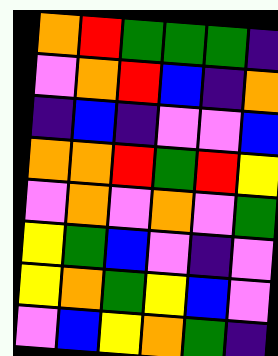[["orange", "red", "green", "green", "green", "indigo"], ["violet", "orange", "red", "blue", "indigo", "orange"], ["indigo", "blue", "indigo", "violet", "violet", "blue"], ["orange", "orange", "red", "green", "red", "yellow"], ["violet", "orange", "violet", "orange", "violet", "green"], ["yellow", "green", "blue", "violet", "indigo", "violet"], ["yellow", "orange", "green", "yellow", "blue", "violet"], ["violet", "blue", "yellow", "orange", "green", "indigo"]]